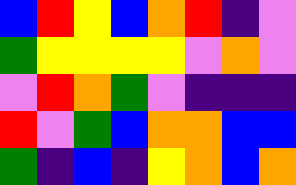[["blue", "red", "yellow", "blue", "orange", "red", "indigo", "violet"], ["green", "yellow", "yellow", "yellow", "yellow", "violet", "orange", "violet"], ["violet", "red", "orange", "green", "violet", "indigo", "indigo", "indigo"], ["red", "violet", "green", "blue", "orange", "orange", "blue", "blue"], ["green", "indigo", "blue", "indigo", "yellow", "orange", "blue", "orange"]]